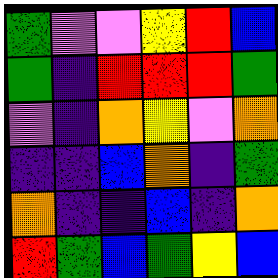[["green", "violet", "violet", "yellow", "red", "blue"], ["green", "indigo", "red", "red", "red", "green"], ["violet", "indigo", "orange", "yellow", "violet", "orange"], ["indigo", "indigo", "blue", "orange", "indigo", "green"], ["orange", "indigo", "indigo", "blue", "indigo", "orange"], ["red", "green", "blue", "green", "yellow", "blue"]]